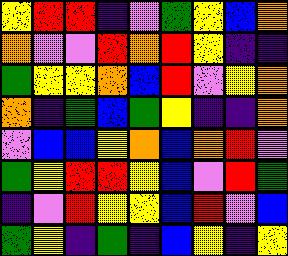[["yellow", "red", "red", "indigo", "violet", "green", "yellow", "blue", "orange"], ["orange", "violet", "violet", "red", "orange", "red", "yellow", "indigo", "indigo"], ["green", "yellow", "yellow", "orange", "blue", "red", "violet", "yellow", "orange"], ["orange", "indigo", "green", "blue", "green", "yellow", "indigo", "indigo", "orange"], ["violet", "blue", "blue", "yellow", "orange", "blue", "orange", "red", "violet"], ["green", "yellow", "red", "red", "yellow", "blue", "violet", "red", "green"], ["indigo", "violet", "red", "yellow", "yellow", "blue", "red", "violet", "blue"], ["green", "yellow", "indigo", "green", "indigo", "blue", "yellow", "indigo", "yellow"]]